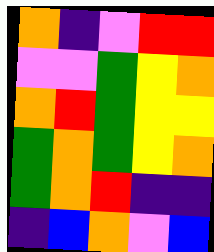[["orange", "indigo", "violet", "red", "red"], ["violet", "violet", "green", "yellow", "orange"], ["orange", "red", "green", "yellow", "yellow"], ["green", "orange", "green", "yellow", "orange"], ["green", "orange", "red", "indigo", "indigo"], ["indigo", "blue", "orange", "violet", "blue"]]